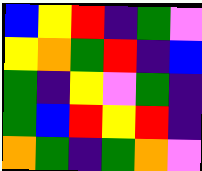[["blue", "yellow", "red", "indigo", "green", "violet"], ["yellow", "orange", "green", "red", "indigo", "blue"], ["green", "indigo", "yellow", "violet", "green", "indigo"], ["green", "blue", "red", "yellow", "red", "indigo"], ["orange", "green", "indigo", "green", "orange", "violet"]]